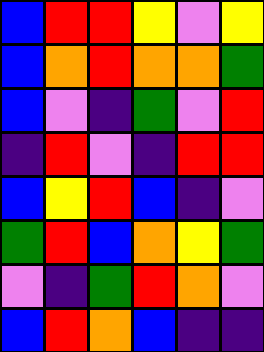[["blue", "red", "red", "yellow", "violet", "yellow"], ["blue", "orange", "red", "orange", "orange", "green"], ["blue", "violet", "indigo", "green", "violet", "red"], ["indigo", "red", "violet", "indigo", "red", "red"], ["blue", "yellow", "red", "blue", "indigo", "violet"], ["green", "red", "blue", "orange", "yellow", "green"], ["violet", "indigo", "green", "red", "orange", "violet"], ["blue", "red", "orange", "blue", "indigo", "indigo"]]